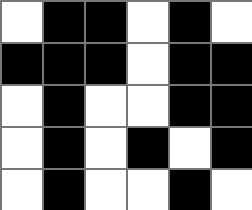[["white", "black", "black", "white", "black", "white"], ["black", "black", "black", "white", "black", "black"], ["white", "black", "white", "white", "black", "black"], ["white", "black", "white", "black", "white", "black"], ["white", "black", "white", "white", "black", "white"]]